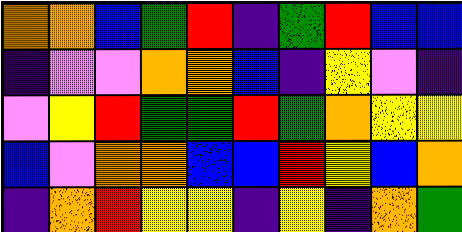[["orange", "orange", "blue", "green", "red", "indigo", "green", "red", "blue", "blue"], ["indigo", "violet", "violet", "orange", "orange", "blue", "indigo", "yellow", "violet", "indigo"], ["violet", "yellow", "red", "green", "green", "red", "green", "orange", "yellow", "yellow"], ["blue", "violet", "orange", "orange", "blue", "blue", "red", "yellow", "blue", "orange"], ["indigo", "orange", "red", "yellow", "yellow", "indigo", "yellow", "indigo", "orange", "green"]]